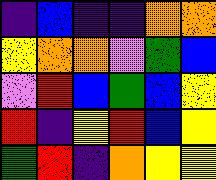[["indigo", "blue", "indigo", "indigo", "orange", "orange"], ["yellow", "orange", "orange", "violet", "green", "blue"], ["violet", "red", "blue", "green", "blue", "yellow"], ["red", "indigo", "yellow", "red", "blue", "yellow"], ["green", "red", "indigo", "orange", "yellow", "yellow"]]